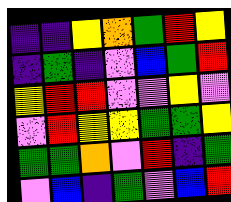[["indigo", "indigo", "yellow", "orange", "green", "red", "yellow"], ["indigo", "green", "indigo", "violet", "blue", "green", "red"], ["yellow", "red", "red", "violet", "violet", "yellow", "violet"], ["violet", "red", "yellow", "yellow", "green", "green", "yellow"], ["green", "green", "orange", "violet", "red", "indigo", "green"], ["violet", "blue", "indigo", "green", "violet", "blue", "red"]]